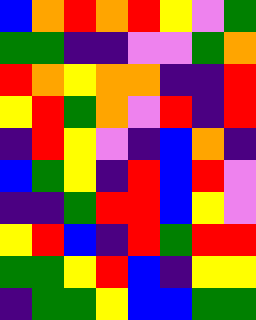[["blue", "orange", "red", "orange", "red", "yellow", "violet", "green"], ["green", "green", "indigo", "indigo", "violet", "violet", "green", "orange"], ["red", "orange", "yellow", "orange", "orange", "indigo", "indigo", "red"], ["yellow", "red", "green", "orange", "violet", "red", "indigo", "red"], ["indigo", "red", "yellow", "violet", "indigo", "blue", "orange", "indigo"], ["blue", "green", "yellow", "indigo", "red", "blue", "red", "violet"], ["indigo", "indigo", "green", "red", "red", "blue", "yellow", "violet"], ["yellow", "red", "blue", "indigo", "red", "green", "red", "red"], ["green", "green", "yellow", "red", "blue", "indigo", "yellow", "yellow"], ["indigo", "green", "green", "yellow", "blue", "blue", "green", "green"]]